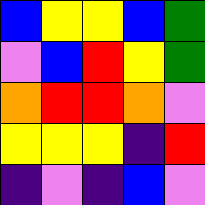[["blue", "yellow", "yellow", "blue", "green"], ["violet", "blue", "red", "yellow", "green"], ["orange", "red", "red", "orange", "violet"], ["yellow", "yellow", "yellow", "indigo", "red"], ["indigo", "violet", "indigo", "blue", "violet"]]